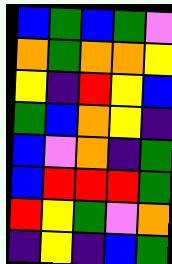[["blue", "green", "blue", "green", "violet"], ["orange", "green", "orange", "orange", "yellow"], ["yellow", "indigo", "red", "yellow", "blue"], ["green", "blue", "orange", "yellow", "indigo"], ["blue", "violet", "orange", "indigo", "green"], ["blue", "red", "red", "red", "green"], ["red", "yellow", "green", "violet", "orange"], ["indigo", "yellow", "indigo", "blue", "green"]]